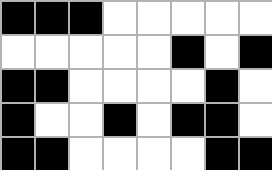[["black", "black", "black", "white", "white", "white", "white", "white"], ["white", "white", "white", "white", "white", "black", "white", "black"], ["black", "black", "white", "white", "white", "white", "black", "white"], ["black", "white", "white", "black", "white", "black", "black", "white"], ["black", "black", "white", "white", "white", "white", "black", "black"]]